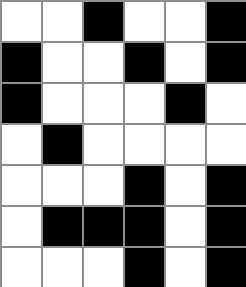[["white", "white", "black", "white", "white", "black"], ["black", "white", "white", "black", "white", "black"], ["black", "white", "white", "white", "black", "white"], ["white", "black", "white", "white", "white", "white"], ["white", "white", "white", "black", "white", "black"], ["white", "black", "black", "black", "white", "black"], ["white", "white", "white", "black", "white", "black"]]